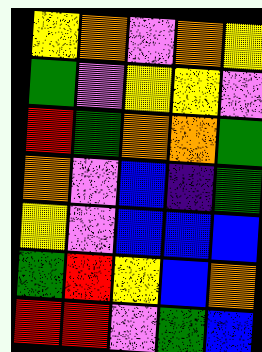[["yellow", "orange", "violet", "orange", "yellow"], ["green", "violet", "yellow", "yellow", "violet"], ["red", "green", "orange", "orange", "green"], ["orange", "violet", "blue", "indigo", "green"], ["yellow", "violet", "blue", "blue", "blue"], ["green", "red", "yellow", "blue", "orange"], ["red", "red", "violet", "green", "blue"]]